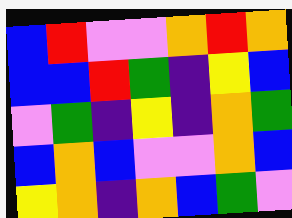[["blue", "red", "violet", "violet", "orange", "red", "orange"], ["blue", "blue", "red", "green", "indigo", "yellow", "blue"], ["violet", "green", "indigo", "yellow", "indigo", "orange", "green"], ["blue", "orange", "blue", "violet", "violet", "orange", "blue"], ["yellow", "orange", "indigo", "orange", "blue", "green", "violet"]]